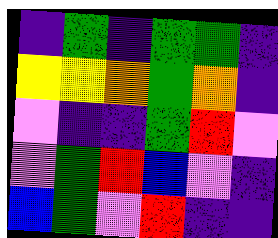[["indigo", "green", "indigo", "green", "green", "indigo"], ["yellow", "yellow", "orange", "green", "orange", "indigo"], ["violet", "indigo", "indigo", "green", "red", "violet"], ["violet", "green", "red", "blue", "violet", "indigo"], ["blue", "green", "violet", "red", "indigo", "indigo"]]